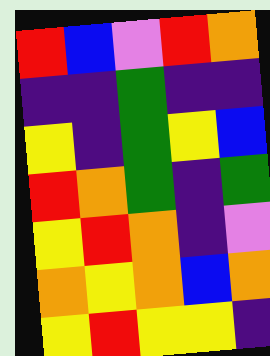[["red", "blue", "violet", "red", "orange"], ["indigo", "indigo", "green", "indigo", "indigo"], ["yellow", "indigo", "green", "yellow", "blue"], ["red", "orange", "green", "indigo", "green"], ["yellow", "red", "orange", "indigo", "violet"], ["orange", "yellow", "orange", "blue", "orange"], ["yellow", "red", "yellow", "yellow", "indigo"]]